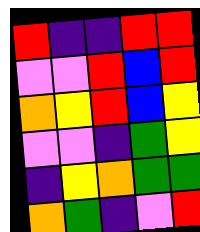[["red", "indigo", "indigo", "red", "red"], ["violet", "violet", "red", "blue", "red"], ["orange", "yellow", "red", "blue", "yellow"], ["violet", "violet", "indigo", "green", "yellow"], ["indigo", "yellow", "orange", "green", "green"], ["orange", "green", "indigo", "violet", "red"]]